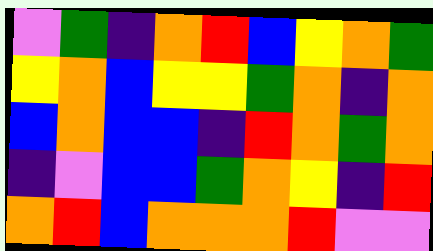[["violet", "green", "indigo", "orange", "red", "blue", "yellow", "orange", "green"], ["yellow", "orange", "blue", "yellow", "yellow", "green", "orange", "indigo", "orange"], ["blue", "orange", "blue", "blue", "indigo", "red", "orange", "green", "orange"], ["indigo", "violet", "blue", "blue", "green", "orange", "yellow", "indigo", "red"], ["orange", "red", "blue", "orange", "orange", "orange", "red", "violet", "violet"]]